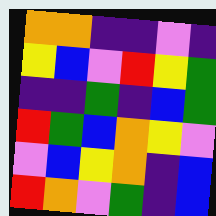[["orange", "orange", "indigo", "indigo", "violet", "indigo"], ["yellow", "blue", "violet", "red", "yellow", "green"], ["indigo", "indigo", "green", "indigo", "blue", "green"], ["red", "green", "blue", "orange", "yellow", "violet"], ["violet", "blue", "yellow", "orange", "indigo", "blue"], ["red", "orange", "violet", "green", "indigo", "blue"]]